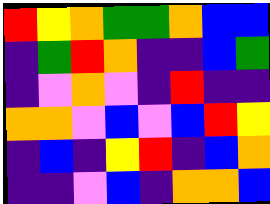[["red", "yellow", "orange", "green", "green", "orange", "blue", "blue"], ["indigo", "green", "red", "orange", "indigo", "indigo", "blue", "green"], ["indigo", "violet", "orange", "violet", "indigo", "red", "indigo", "indigo"], ["orange", "orange", "violet", "blue", "violet", "blue", "red", "yellow"], ["indigo", "blue", "indigo", "yellow", "red", "indigo", "blue", "orange"], ["indigo", "indigo", "violet", "blue", "indigo", "orange", "orange", "blue"]]